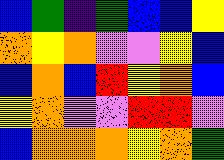[["blue", "green", "indigo", "green", "blue", "blue", "yellow"], ["orange", "yellow", "orange", "violet", "violet", "yellow", "blue"], ["blue", "orange", "blue", "red", "yellow", "orange", "blue"], ["yellow", "orange", "violet", "violet", "red", "red", "violet"], ["blue", "orange", "orange", "orange", "yellow", "orange", "green"]]